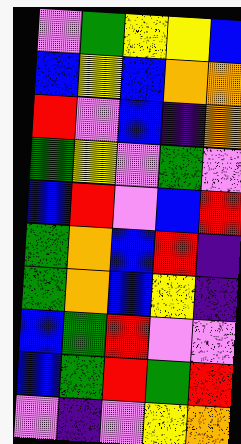[["violet", "green", "yellow", "yellow", "blue"], ["blue", "yellow", "blue", "orange", "orange"], ["red", "violet", "blue", "indigo", "orange"], ["green", "yellow", "violet", "green", "violet"], ["blue", "red", "violet", "blue", "red"], ["green", "orange", "blue", "red", "indigo"], ["green", "orange", "blue", "yellow", "indigo"], ["blue", "green", "red", "violet", "violet"], ["blue", "green", "red", "green", "red"], ["violet", "indigo", "violet", "yellow", "orange"]]